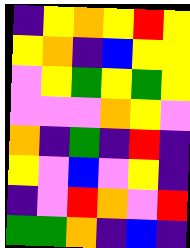[["indigo", "yellow", "orange", "yellow", "red", "yellow"], ["yellow", "orange", "indigo", "blue", "yellow", "yellow"], ["violet", "yellow", "green", "yellow", "green", "yellow"], ["violet", "violet", "violet", "orange", "yellow", "violet"], ["orange", "indigo", "green", "indigo", "red", "indigo"], ["yellow", "violet", "blue", "violet", "yellow", "indigo"], ["indigo", "violet", "red", "orange", "violet", "red"], ["green", "green", "orange", "indigo", "blue", "indigo"]]